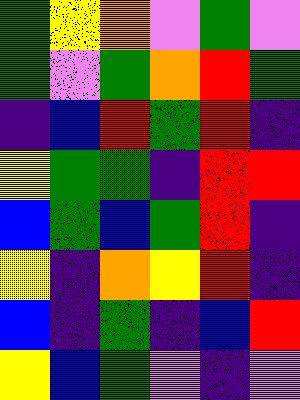[["green", "yellow", "orange", "violet", "green", "violet"], ["green", "violet", "green", "orange", "red", "green"], ["indigo", "blue", "red", "green", "red", "indigo"], ["yellow", "green", "green", "indigo", "red", "red"], ["blue", "green", "blue", "green", "red", "indigo"], ["yellow", "indigo", "orange", "yellow", "red", "indigo"], ["blue", "indigo", "green", "indigo", "blue", "red"], ["yellow", "blue", "green", "violet", "indigo", "violet"]]